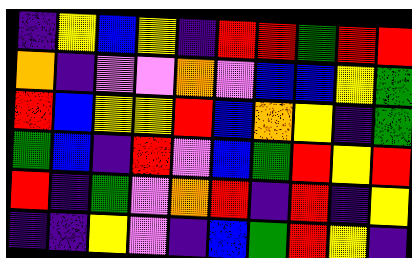[["indigo", "yellow", "blue", "yellow", "indigo", "red", "red", "green", "red", "red"], ["orange", "indigo", "violet", "violet", "orange", "violet", "blue", "blue", "yellow", "green"], ["red", "blue", "yellow", "yellow", "red", "blue", "orange", "yellow", "indigo", "green"], ["green", "blue", "indigo", "red", "violet", "blue", "green", "red", "yellow", "red"], ["red", "indigo", "green", "violet", "orange", "red", "indigo", "red", "indigo", "yellow"], ["indigo", "indigo", "yellow", "violet", "indigo", "blue", "green", "red", "yellow", "indigo"]]